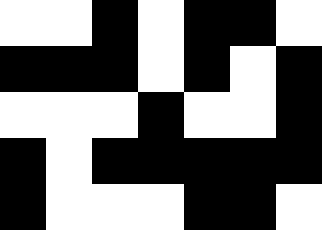[["white", "white", "black", "white", "black", "black", "white"], ["black", "black", "black", "white", "black", "white", "black"], ["white", "white", "white", "black", "white", "white", "black"], ["black", "white", "black", "black", "black", "black", "black"], ["black", "white", "white", "white", "black", "black", "white"]]